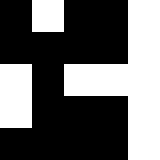[["black", "white", "black", "black", "white"], ["black", "black", "black", "black", "white"], ["white", "black", "white", "white", "white"], ["white", "black", "black", "black", "white"], ["black", "black", "black", "black", "white"]]